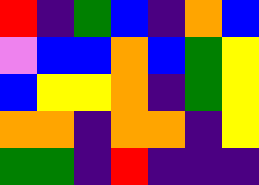[["red", "indigo", "green", "blue", "indigo", "orange", "blue"], ["violet", "blue", "blue", "orange", "blue", "green", "yellow"], ["blue", "yellow", "yellow", "orange", "indigo", "green", "yellow"], ["orange", "orange", "indigo", "orange", "orange", "indigo", "yellow"], ["green", "green", "indigo", "red", "indigo", "indigo", "indigo"]]